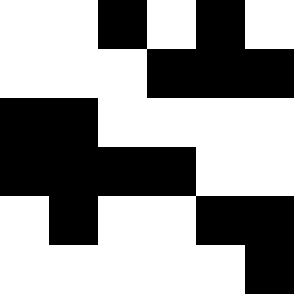[["white", "white", "black", "white", "black", "white"], ["white", "white", "white", "black", "black", "black"], ["black", "black", "white", "white", "white", "white"], ["black", "black", "black", "black", "white", "white"], ["white", "black", "white", "white", "black", "black"], ["white", "white", "white", "white", "white", "black"]]